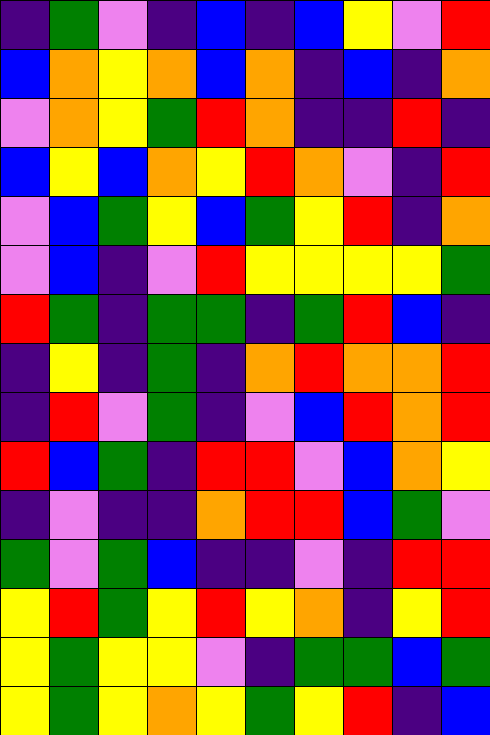[["indigo", "green", "violet", "indigo", "blue", "indigo", "blue", "yellow", "violet", "red"], ["blue", "orange", "yellow", "orange", "blue", "orange", "indigo", "blue", "indigo", "orange"], ["violet", "orange", "yellow", "green", "red", "orange", "indigo", "indigo", "red", "indigo"], ["blue", "yellow", "blue", "orange", "yellow", "red", "orange", "violet", "indigo", "red"], ["violet", "blue", "green", "yellow", "blue", "green", "yellow", "red", "indigo", "orange"], ["violet", "blue", "indigo", "violet", "red", "yellow", "yellow", "yellow", "yellow", "green"], ["red", "green", "indigo", "green", "green", "indigo", "green", "red", "blue", "indigo"], ["indigo", "yellow", "indigo", "green", "indigo", "orange", "red", "orange", "orange", "red"], ["indigo", "red", "violet", "green", "indigo", "violet", "blue", "red", "orange", "red"], ["red", "blue", "green", "indigo", "red", "red", "violet", "blue", "orange", "yellow"], ["indigo", "violet", "indigo", "indigo", "orange", "red", "red", "blue", "green", "violet"], ["green", "violet", "green", "blue", "indigo", "indigo", "violet", "indigo", "red", "red"], ["yellow", "red", "green", "yellow", "red", "yellow", "orange", "indigo", "yellow", "red"], ["yellow", "green", "yellow", "yellow", "violet", "indigo", "green", "green", "blue", "green"], ["yellow", "green", "yellow", "orange", "yellow", "green", "yellow", "red", "indigo", "blue"]]